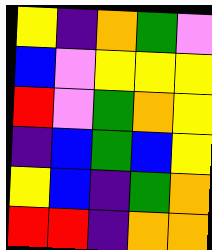[["yellow", "indigo", "orange", "green", "violet"], ["blue", "violet", "yellow", "yellow", "yellow"], ["red", "violet", "green", "orange", "yellow"], ["indigo", "blue", "green", "blue", "yellow"], ["yellow", "blue", "indigo", "green", "orange"], ["red", "red", "indigo", "orange", "orange"]]